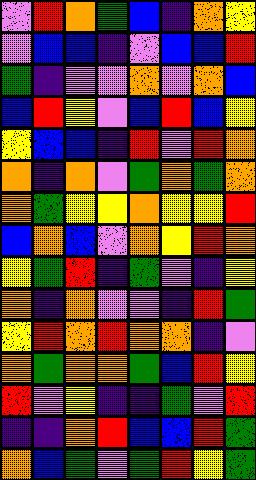[["violet", "red", "orange", "green", "blue", "indigo", "orange", "yellow"], ["violet", "blue", "blue", "indigo", "violet", "blue", "blue", "red"], ["green", "indigo", "violet", "violet", "orange", "violet", "orange", "blue"], ["blue", "red", "yellow", "violet", "blue", "red", "blue", "yellow"], ["yellow", "blue", "blue", "indigo", "red", "violet", "red", "orange"], ["orange", "indigo", "orange", "violet", "green", "orange", "green", "orange"], ["orange", "green", "yellow", "yellow", "orange", "yellow", "yellow", "red"], ["blue", "orange", "blue", "violet", "orange", "yellow", "red", "orange"], ["yellow", "green", "red", "indigo", "green", "violet", "indigo", "yellow"], ["orange", "indigo", "orange", "violet", "violet", "indigo", "red", "green"], ["yellow", "red", "orange", "red", "orange", "orange", "indigo", "violet"], ["orange", "green", "orange", "orange", "green", "blue", "red", "yellow"], ["red", "violet", "yellow", "indigo", "indigo", "green", "violet", "red"], ["indigo", "indigo", "orange", "red", "blue", "blue", "red", "green"], ["orange", "blue", "green", "violet", "green", "red", "yellow", "green"]]